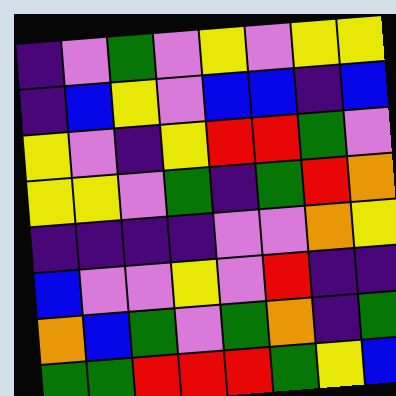[["indigo", "violet", "green", "violet", "yellow", "violet", "yellow", "yellow"], ["indigo", "blue", "yellow", "violet", "blue", "blue", "indigo", "blue"], ["yellow", "violet", "indigo", "yellow", "red", "red", "green", "violet"], ["yellow", "yellow", "violet", "green", "indigo", "green", "red", "orange"], ["indigo", "indigo", "indigo", "indigo", "violet", "violet", "orange", "yellow"], ["blue", "violet", "violet", "yellow", "violet", "red", "indigo", "indigo"], ["orange", "blue", "green", "violet", "green", "orange", "indigo", "green"], ["green", "green", "red", "red", "red", "green", "yellow", "blue"]]